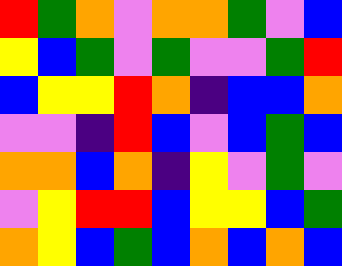[["red", "green", "orange", "violet", "orange", "orange", "green", "violet", "blue"], ["yellow", "blue", "green", "violet", "green", "violet", "violet", "green", "red"], ["blue", "yellow", "yellow", "red", "orange", "indigo", "blue", "blue", "orange"], ["violet", "violet", "indigo", "red", "blue", "violet", "blue", "green", "blue"], ["orange", "orange", "blue", "orange", "indigo", "yellow", "violet", "green", "violet"], ["violet", "yellow", "red", "red", "blue", "yellow", "yellow", "blue", "green"], ["orange", "yellow", "blue", "green", "blue", "orange", "blue", "orange", "blue"]]